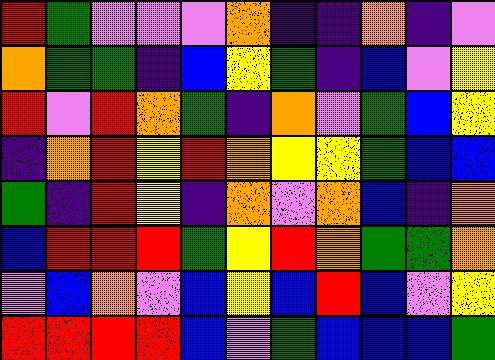[["red", "green", "violet", "violet", "violet", "orange", "indigo", "indigo", "orange", "indigo", "violet"], ["orange", "green", "green", "indigo", "blue", "yellow", "green", "indigo", "blue", "violet", "yellow"], ["red", "violet", "red", "orange", "green", "indigo", "orange", "violet", "green", "blue", "yellow"], ["indigo", "orange", "red", "yellow", "red", "orange", "yellow", "yellow", "green", "blue", "blue"], ["green", "indigo", "red", "yellow", "indigo", "orange", "violet", "orange", "blue", "indigo", "orange"], ["blue", "red", "red", "red", "green", "yellow", "red", "orange", "green", "green", "orange"], ["violet", "blue", "orange", "violet", "blue", "yellow", "blue", "red", "blue", "violet", "yellow"], ["red", "red", "red", "red", "blue", "violet", "green", "blue", "blue", "blue", "green"]]